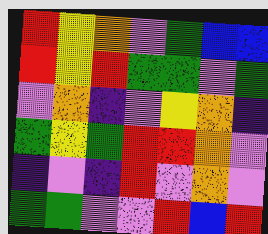[["red", "yellow", "orange", "violet", "green", "blue", "blue"], ["red", "yellow", "red", "green", "green", "violet", "green"], ["violet", "orange", "indigo", "violet", "yellow", "orange", "indigo"], ["green", "yellow", "green", "red", "red", "orange", "violet"], ["indigo", "violet", "indigo", "red", "violet", "orange", "violet"], ["green", "green", "violet", "violet", "red", "blue", "red"]]